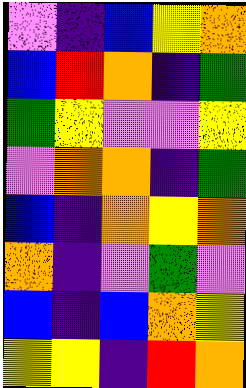[["violet", "indigo", "blue", "yellow", "orange"], ["blue", "red", "orange", "indigo", "green"], ["green", "yellow", "violet", "violet", "yellow"], ["violet", "orange", "orange", "indigo", "green"], ["blue", "indigo", "orange", "yellow", "orange"], ["orange", "indigo", "violet", "green", "violet"], ["blue", "indigo", "blue", "orange", "yellow"], ["yellow", "yellow", "indigo", "red", "orange"]]